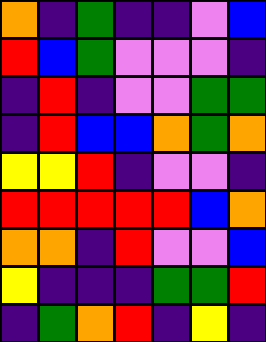[["orange", "indigo", "green", "indigo", "indigo", "violet", "blue"], ["red", "blue", "green", "violet", "violet", "violet", "indigo"], ["indigo", "red", "indigo", "violet", "violet", "green", "green"], ["indigo", "red", "blue", "blue", "orange", "green", "orange"], ["yellow", "yellow", "red", "indigo", "violet", "violet", "indigo"], ["red", "red", "red", "red", "red", "blue", "orange"], ["orange", "orange", "indigo", "red", "violet", "violet", "blue"], ["yellow", "indigo", "indigo", "indigo", "green", "green", "red"], ["indigo", "green", "orange", "red", "indigo", "yellow", "indigo"]]